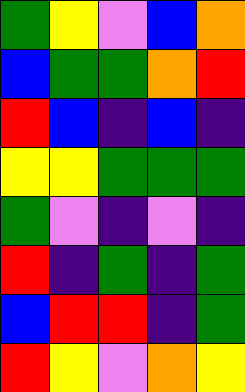[["green", "yellow", "violet", "blue", "orange"], ["blue", "green", "green", "orange", "red"], ["red", "blue", "indigo", "blue", "indigo"], ["yellow", "yellow", "green", "green", "green"], ["green", "violet", "indigo", "violet", "indigo"], ["red", "indigo", "green", "indigo", "green"], ["blue", "red", "red", "indigo", "green"], ["red", "yellow", "violet", "orange", "yellow"]]